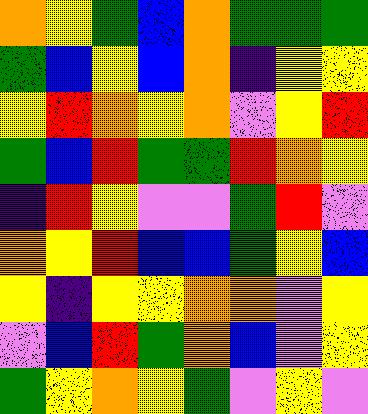[["orange", "yellow", "green", "blue", "orange", "green", "green", "green"], ["green", "blue", "yellow", "blue", "orange", "indigo", "yellow", "yellow"], ["yellow", "red", "orange", "yellow", "orange", "violet", "yellow", "red"], ["green", "blue", "red", "green", "green", "red", "orange", "yellow"], ["indigo", "red", "yellow", "violet", "violet", "green", "red", "violet"], ["orange", "yellow", "red", "blue", "blue", "green", "yellow", "blue"], ["yellow", "indigo", "yellow", "yellow", "orange", "orange", "violet", "yellow"], ["violet", "blue", "red", "green", "orange", "blue", "violet", "yellow"], ["green", "yellow", "orange", "yellow", "green", "violet", "yellow", "violet"]]